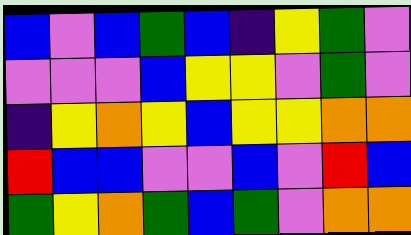[["blue", "violet", "blue", "green", "blue", "indigo", "yellow", "green", "violet"], ["violet", "violet", "violet", "blue", "yellow", "yellow", "violet", "green", "violet"], ["indigo", "yellow", "orange", "yellow", "blue", "yellow", "yellow", "orange", "orange"], ["red", "blue", "blue", "violet", "violet", "blue", "violet", "red", "blue"], ["green", "yellow", "orange", "green", "blue", "green", "violet", "orange", "orange"]]